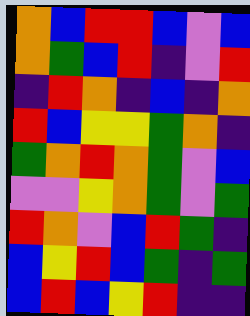[["orange", "blue", "red", "red", "blue", "violet", "blue"], ["orange", "green", "blue", "red", "indigo", "violet", "red"], ["indigo", "red", "orange", "indigo", "blue", "indigo", "orange"], ["red", "blue", "yellow", "yellow", "green", "orange", "indigo"], ["green", "orange", "red", "orange", "green", "violet", "blue"], ["violet", "violet", "yellow", "orange", "green", "violet", "green"], ["red", "orange", "violet", "blue", "red", "green", "indigo"], ["blue", "yellow", "red", "blue", "green", "indigo", "green"], ["blue", "red", "blue", "yellow", "red", "indigo", "indigo"]]